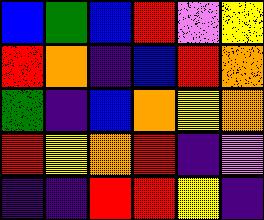[["blue", "green", "blue", "red", "violet", "yellow"], ["red", "orange", "indigo", "blue", "red", "orange"], ["green", "indigo", "blue", "orange", "yellow", "orange"], ["red", "yellow", "orange", "red", "indigo", "violet"], ["indigo", "indigo", "red", "red", "yellow", "indigo"]]